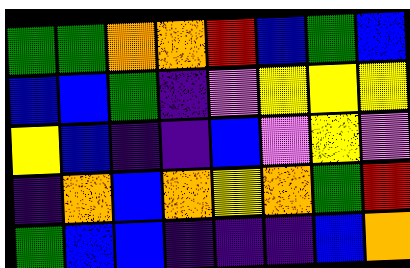[["green", "green", "orange", "orange", "red", "blue", "green", "blue"], ["blue", "blue", "green", "indigo", "violet", "yellow", "yellow", "yellow"], ["yellow", "blue", "indigo", "indigo", "blue", "violet", "yellow", "violet"], ["indigo", "orange", "blue", "orange", "yellow", "orange", "green", "red"], ["green", "blue", "blue", "indigo", "indigo", "indigo", "blue", "orange"]]